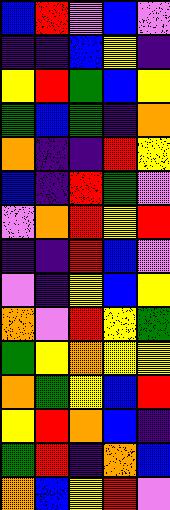[["blue", "red", "violet", "blue", "violet"], ["indigo", "indigo", "blue", "yellow", "indigo"], ["yellow", "red", "green", "blue", "yellow"], ["green", "blue", "green", "indigo", "orange"], ["orange", "indigo", "indigo", "red", "yellow"], ["blue", "indigo", "red", "green", "violet"], ["violet", "orange", "red", "yellow", "red"], ["indigo", "indigo", "red", "blue", "violet"], ["violet", "indigo", "yellow", "blue", "yellow"], ["orange", "violet", "red", "yellow", "green"], ["green", "yellow", "orange", "yellow", "yellow"], ["orange", "green", "yellow", "blue", "red"], ["yellow", "red", "orange", "blue", "indigo"], ["green", "red", "indigo", "orange", "blue"], ["orange", "blue", "yellow", "red", "violet"]]